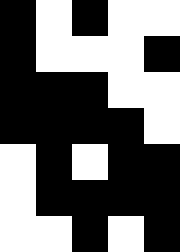[["black", "white", "black", "white", "white"], ["black", "white", "white", "white", "black"], ["black", "black", "black", "white", "white"], ["black", "black", "black", "black", "white"], ["white", "black", "white", "black", "black"], ["white", "black", "black", "black", "black"], ["white", "white", "black", "white", "black"]]